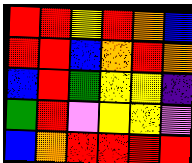[["red", "red", "yellow", "red", "orange", "blue"], ["red", "red", "blue", "orange", "red", "orange"], ["blue", "red", "green", "yellow", "yellow", "indigo"], ["green", "red", "violet", "yellow", "yellow", "violet"], ["blue", "orange", "red", "red", "red", "red"]]